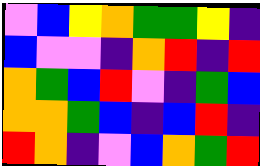[["violet", "blue", "yellow", "orange", "green", "green", "yellow", "indigo"], ["blue", "violet", "violet", "indigo", "orange", "red", "indigo", "red"], ["orange", "green", "blue", "red", "violet", "indigo", "green", "blue"], ["orange", "orange", "green", "blue", "indigo", "blue", "red", "indigo"], ["red", "orange", "indigo", "violet", "blue", "orange", "green", "red"]]